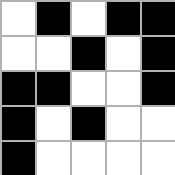[["white", "black", "white", "black", "black"], ["white", "white", "black", "white", "black"], ["black", "black", "white", "white", "black"], ["black", "white", "black", "white", "white"], ["black", "white", "white", "white", "white"]]